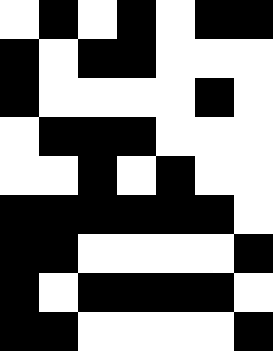[["white", "black", "white", "black", "white", "black", "black"], ["black", "white", "black", "black", "white", "white", "white"], ["black", "white", "white", "white", "white", "black", "white"], ["white", "black", "black", "black", "white", "white", "white"], ["white", "white", "black", "white", "black", "white", "white"], ["black", "black", "black", "black", "black", "black", "white"], ["black", "black", "white", "white", "white", "white", "black"], ["black", "white", "black", "black", "black", "black", "white"], ["black", "black", "white", "white", "white", "white", "black"]]